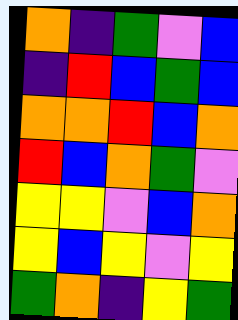[["orange", "indigo", "green", "violet", "blue"], ["indigo", "red", "blue", "green", "blue"], ["orange", "orange", "red", "blue", "orange"], ["red", "blue", "orange", "green", "violet"], ["yellow", "yellow", "violet", "blue", "orange"], ["yellow", "blue", "yellow", "violet", "yellow"], ["green", "orange", "indigo", "yellow", "green"]]